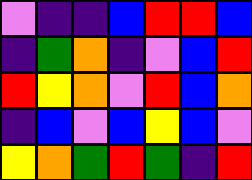[["violet", "indigo", "indigo", "blue", "red", "red", "blue"], ["indigo", "green", "orange", "indigo", "violet", "blue", "red"], ["red", "yellow", "orange", "violet", "red", "blue", "orange"], ["indigo", "blue", "violet", "blue", "yellow", "blue", "violet"], ["yellow", "orange", "green", "red", "green", "indigo", "red"]]